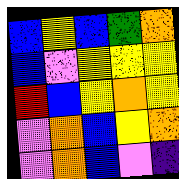[["blue", "yellow", "blue", "green", "orange"], ["blue", "violet", "yellow", "yellow", "yellow"], ["red", "blue", "yellow", "orange", "yellow"], ["violet", "orange", "blue", "yellow", "orange"], ["violet", "orange", "blue", "violet", "indigo"]]